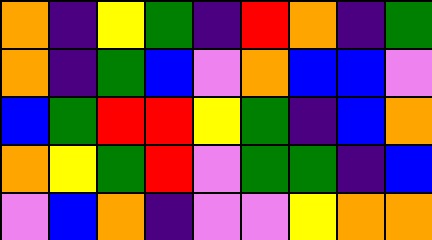[["orange", "indigo", "yellow", "green", "indigo", "red", "orange", "indigo", "green"], ["orange", "indigo", "green", "blue", "violet", "orange", "blue", "blue", "violet"], ["blue", "green", "red", "red", "yellow", "green", "indigo", "blue", "orange"], ["orange", "yellow", "green", "red", "violet", "green", "green", "indigo", "blue"], ["violet", "blue", "orange", "indigo", "violet", "violet", "yellow", "orange", "orange"]]